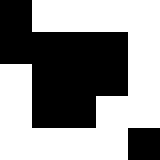[["black", "white", "white", "white", "white"], ["black", "black", "black", "black", "white"], ["white", "black", "black", "black", "white"], ["white", "black", "black", "white", "white"], ["white", "white", "white", "white", "black"]]